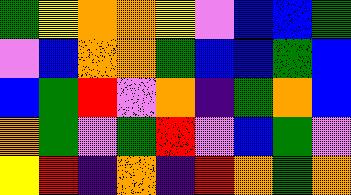[["green", "yellow", "orange", "orange", "yellow", "violet", "blue", "blue", "green"], ["violet", "blue", "orange", "orange", "green", "blue", "blue", "green", "blue"], ["blue", "green", "red", "violet", "orange", "indigo", "green", "orange", "blue"], ["orange", "green", "violet", "green", "red", "violet", "blue", "green", "violet"], ["yellow", "red", "indigo", "orange", "indigo", "red", "orange", "green", "orange"]]